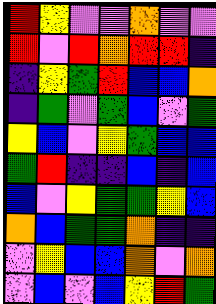[["red", "yellow", "violet", "violet", "orange", "violet", "violet"], ["red", "violet", "red", "orange", "red", "red", "indigo"], ["indigo", "yellow", "green", "red", "blue", "blue", "orange"], ["indigo", "green", "violet", "green", "blue", "violet", "green"], ["yellow", "blue", "violet", "yellow", "green", "blue", "blue"], ["green", "red", "indigo", "indigo", "blue", "indigo", "blue"], ["blue", "violet", "yellow", "green", "green", "yellow", "blue"], ["orange", "blue", "green", "green", "orange", "indigo", "indigo"], ["violet", "yellow", "blue", "blue", "orange", "violet", "orange"], ["violet", "blue", "violet", "blue", "yellow", "red", "green"]]